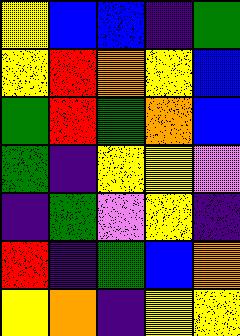[["yellow", "blue", "blue", "indigo", "green"], ["yellow", "red", "orange", "yellow", "blue"], ["green", "red", "green", "orange", "blue"], ["green", "indigo", "yellow", "yellow", "violet"], ["indigo", "green", "violet", "yellow", "indigo"], ["red", "indigo", "green", "blue", "orange"], ["yellow", "orange", "indigo", "yellow", "yellow"]]